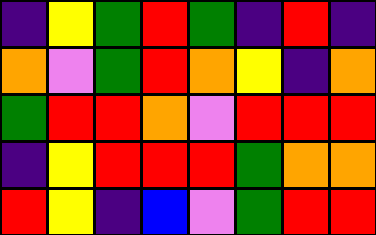[["indigo", "yellow", "green", "red", "green", "indigo", "red", "indigo"], ["orange", "violet", "green", "red", "orange", "yellow", "indigo", "orange"], ["green", "red", "red", "orange", "violet", "red", "red", "red"], ["indigo", "yellow", "red", "red", "red", "green", "orange", "orange"], ["red", "yellow", "indigo", "blue", "violet", "green", "red", "red"]]